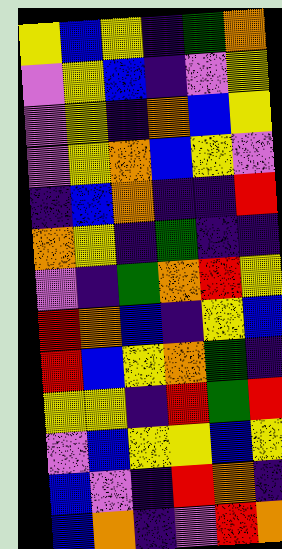[["yellow", "blue", "yellow", "indigo", "green", "orange"], ["violet", "yellow", "blue", "indigo", "violet", "yellow"], ["violet", "yellow", "indigo", "orange", "blue", "yellow"], ["violet", "yellow", "orange", "blue", "yellow", "violet"], ["indigo", "blue", "orange", "indigo", "indigo", "red"], ["orange", "yellow", "indigo", "green", "indigo", "indigo"], ["violet", "indigo", "green", "orange", "red", "yellow"], ["red", "orange", "blue", "indigo", "yellow", "blue"], ["red", "blue", "yellow", "orange", "green", "indigo"], ["yellow", "yellow", "indigo", "red", "green", "red"], ["violet", "blue", "yellow", "yellow", "blue", "yellow"], ["blue", "violet", "indigo", "red", "orange", "indigo"], ["blue", "orange", "indigo", "violet", "red", "orange"]]